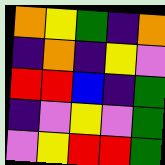[["orange", "yellow", "green", "indigo", "orange"], ["indigo", "orange", "indigo", "yellow", "violet"], ["red", "red", "blue", "indigo", "green"], ["indigo", "violet", "yellow", "violet", "green"], ["violet", "yellow", "red", "red", "green"]]